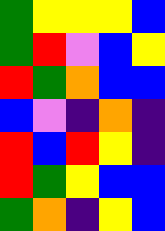[["green", "yellow", "yellow", "yellow", "blue"], ["green", "red", "violet", "blue", "yellow"], ["red", "green", "orange", "blue", "blue"], ["blue", "violet", "indigo", "orange", "indigo"], ["red", "blue", "red", "yellow", "indigo"], ["red", "green", "yellow", "blue", "blue"], ["green", "orange", "indigo", "yellow", "blue"]]